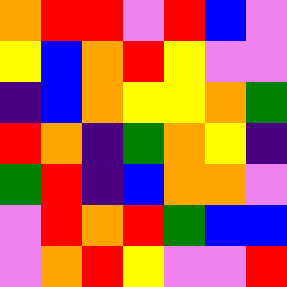[["orange", "red", "red", "violet", "red", "blue", "violet"], ["yellow", "blue", "orange", "red", "yellow", "violet", "violet"], ["indigo", "blue", "orange", "yellow", "yellow", "orange", "green"], ["red", "orange", "indigo", "green", "orange", "yellow", "indigo"], ["green", "red", "indigo", "blue", "orange", "orange", "violet"], ["violet", "red", "orange", "red", "green", "blue", "blue"], ["violet", "orange", "red", "yellow", "violet", "violet", "red"]]